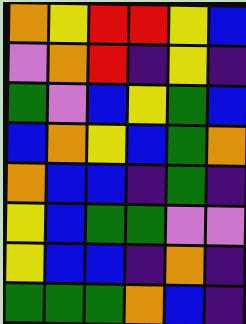[["orange", "yellow", "red", "red", "yellow", "blue"], ["violet", "orange", "red", "indigo", "yellow", "indigo"], ["green", "violet", "blue", "yellow", "green", "blue"], ["blue", "orange", "yellow", "blue", "green", "orange"], ["orange", "blue", "blue", "indigo", "green", "indigo"], ["yellow", "blue", "green", "green", "violet", "violet"], ["yellow", "blue", "blue", "indigo", "orange", "indigo"], ["green", "green", "green", "orange", "blue", "indigo"]]